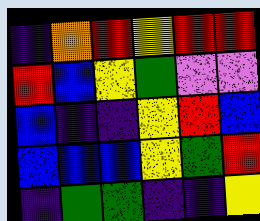[["indigo", "orange", "red", "yellow", "red", "red"], ["red", "blue", "yellow", "green", "violet", "violet"], ["blue", "indigo", "indigo", "yellow", "red", "blue"], ["blue", "blue", "blue", "yellow", "green", "red"], ["indigo", "green", "green", "indigo", "indigo", "yellow"]]